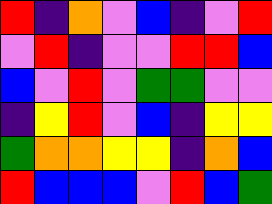[["red", "indigo", "orange", "violet", "blue", "indigo", "violet", "red"], ["violet", "red", "indigo", "violet", "violet", "red", "red", "blue"], ["blue", "violet", "red", "violet", "green", "green", "violet", "violet"], ["indigo", "yellow", "red", "violet", "blue", "indigo", "yellow", "yellow"], ["green", "orange", "orange", "yellow", "yellow", "indigo", "orange", "blue"], ["red", "blue", "blue", "blue", "violet", "red", "blue", "green"]]